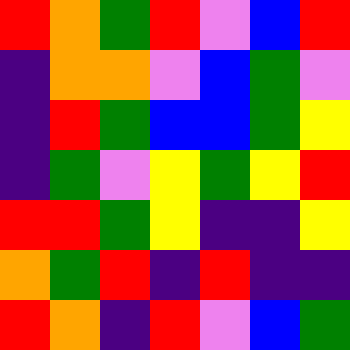[["red", "orange", "green", "red", "violet", "blue", "red"], ["indigo", "orange", "orange", "violet", "blue", "green", "violet"], ["indigo", "red", "green", "blue", "blue", "green", "yellow"], ["indigo", "green", "violet", "yellow", "green", "yellow", "red"], ["red", "red", "green", "yellow", "indigo", "indigo", "yellow"], ["orange", "green", "red", "indigo", "red", "indigo", "indigo"], ["red", "orange", "indigo", "red", "violet", "blue", "green"]]